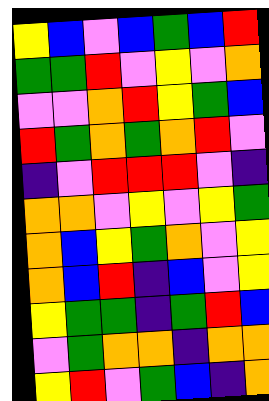[["yellow", "blue", "violet", "blue", "green", "blue", "red"], ["green", "green", "red", "violet", "yellow", "violet", "orange"], ["violet", "violet", "orange", "red", "yellow", "green", "blue"], ["red", "green", "orange", "green", "orange", "red", "violet"], ["indigo", "violet", "red", "red", "red", "violet", "indigo"], ["orange", "orange", "violet", "yellow", "violet", "yellow", "green"], ["orange", "blue", "yellow", "green", "orange", "violet", "yellow"], ["orange", "blue", "red", "indigo", "blue", "violet", "yellow"], ["yellow", "green", "green", "indigo", "green", "red", "blue"], ["violet", "green", "orange", "orange", "indigo", "orange", "orange"], ["yellow", "red", "violet", "green", "blue", "indigo", "orange"]]